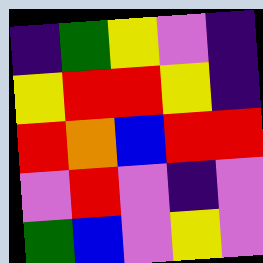[["indigo", "green", "yellow", "violet", "indigo"], ["yellow", "red", "red", "yellow", "indigo"], ["red", "orange", "blue", "red", "red"], ["violet", "red", "violet", "indigo", "violet"], ["green", "blue", "violet", "yellow", "violet"]]